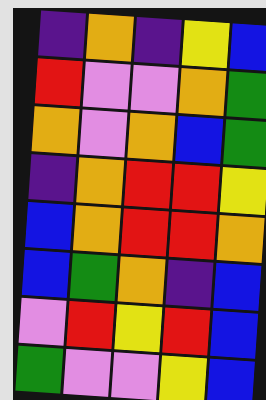[["indigo", "orange", "indigo", "yellow", "blue"], ["red", "violet", "violet", "orange", "green"], ["orange", "violet", "orange", "blue", "green"], ["indigo", "orange", "red", "red", "yellow"], ["blue", "orange", "red", "red", "orange"], ["blue", "green", "orange", "indigo", "blue"], ["violet", "red", "yellow", "red", "blue"], ["green", "violet", "violet", "yellow", "blue"]]